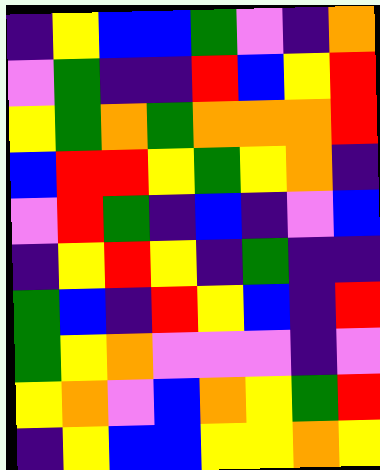[["indigo", "yellow", "blue", "blue", "green", "violet", "indigo", "orange"], ["violet", "green", "indigo", "indigo", "red", "blue", "yellow", "red"], ["yellow", "green", "orange", "green", "orange", "orange", "orange", "red"], ["blue", "red", "red", "yellow", "green", "yellow", "orange", "indigo"], ["violet", "red", "green", "indigo", "blue", "indigo", "violet", "blue"], ["indigo", "yellow", "red", "yellow", "indigo", "green", "indigo", "indigo"], ["green", "blue", "indigo", "red", "yellow", "blue", "indigo", "red"], ["green", "yellow", "orange", "violet", "violet", "violet", "indigo", "violet"], ["yellow", "orange", "violet", "blue", "orange", "yellow", "green", "red"], ["indigo", "yellow", "blue", "blue", "yellow", "yellow", "orange", "yellow"]]